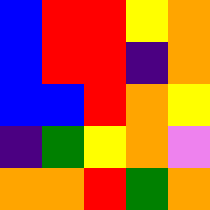[["blue", "red", "red", "yellow", "orange"], ["blue", "red", "red", "indigo", "orange"], ["blue", "blue", "red", "orange", "yellow"], ["indigo", "green", "yellow", "orange", "violet"], ["orange", "orange", "red", "green", "orange"]]